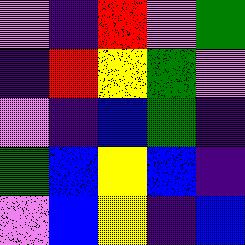[["violet", "indigo", "red", "violet", "green"], ["indigo", "red", "yellow", "green", "violet"], ["violet", "indigo", "blue", "green", "indigo"], ["green", "blue", "yellow", "blue", "indigo"], ["violet", "blue", "yellow", "indigo", "blue"]]